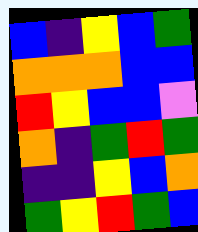[["blue", "indigo", "yellow", "blue", "green"], ["orange", "orange", "orange", "blue", "blue"], ["red", "yellow", "blue", "blue", "violet"], ["orange", "indigo", "green", "red", "green"], ["indigo", "indigo", "yellow", "blue", "orange"], ["green", "yellow", "red", "green", "blue"]]